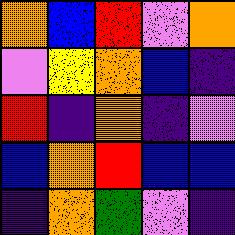[["orange", "blue", "red", "violet", "orange"], ["violet", "yellow", "orange", "blue", "indigo"], ["red", "indigo", "orange", "indigo", "violet"], ["blue", "orange", "red", "blue", "blue"], ["indigo", "orange", "green", "violet", "indigo"]]